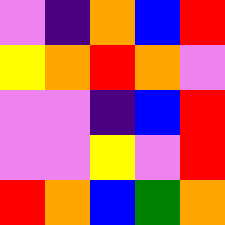[["violet", "indigo", "orange", "blue", "red"], ["yellow", "orange", "red", "orange", "violet"], ["violet", "violet", "indigo", "blue", "red"], ["violet", "violet", "yellow", "violet", "red"], ["red", "orange", "blue", "green", "orange"]]